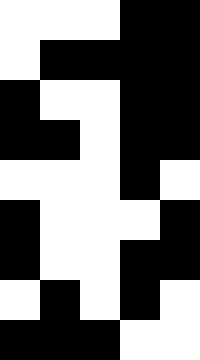[["white", "white", "white", "black", "black"], ["white", "black", "black", "black", "black"], ["black", "white", "white", "black", "black"], ["black", "black", "white", "black", "black"], ["white", "white", "white", "black", "white"], ["black", "white", "white", "white", "black"], ["black", "white", "white", "black", "black"], ["white", "black", "white", "black", "white"], ["black", "black", "black", "white", "white"]]